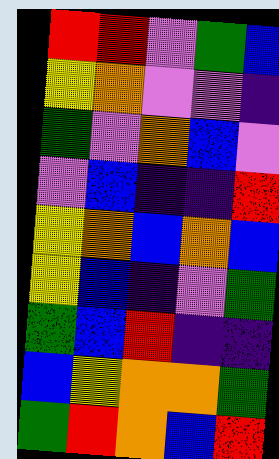[["red", "red", "violet", "green", "blue"], ["yellow", "orange", "violet", "violet", "indigo"], ["green", "violet", "orange", "blue", "violet"], ["violet", "blue", "indigo", "indigo", "red"], ["yellow", "orange", "blue", "orange", "blue"], ["yellow", "blue", "indigo", "violet", "green"], ["green", "blue", "red", "indigo", "indigo"], ["blue", "yellow", "orange", "orange", "green"], ["green", "red", "orange", "blue", "red"]]